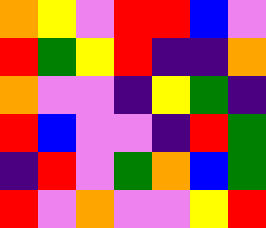[["orange", "yellow", "violet", "red", "red", "blue", "violet"], ["red", "green", "yellow", "red", "indigo", "indigo", "orange"], ["orange", "violet", "violet", "indigo", "yellow", "green", "indigo"], ["red", "blue", "violet", "violet", "indigo", "red", "green"], ["indigo", "red", "violet", "green", "orange", "blue", "green"], ["red", "violet", "orange", "violet", "violet", "yellow", "red"]]